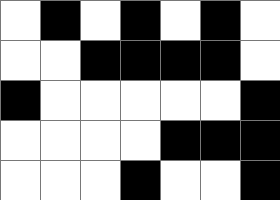[["white", "black", "white", "black", "white", "black", "white"], ["white", "white", "black", "black", "black", "black", "white"], ["black", "white", "white", "white", "white", "white", "black"], ["white", "white", "white", "white", "black", "black", "black"], ["white", "white", "white", "black", "white", "white", "black"]]